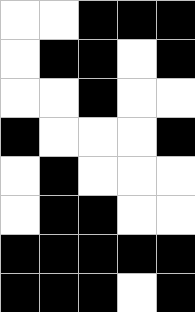[["white", "white", "black", "black", "black"], ["white", "black", "black", "white", "black"], ["white", "white", "black", "white", "white"], ["black", "white", "white", "white", "black"], ["white", "black", "white", "white", "white"], ["white", "black", "black", "white", "white"], ["black", "black", "black", "black", "black"], ["black", "black", "black", "white", "black"]]